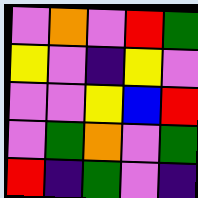[["violet", "orange", "violet", "red", "green"], ["yellow", "violet", "indigo", "yellow", "violet"], ["violet", "violet", "yellow", "blue", "red"], ["violet", "green", "orange", "violet", "green"], ["red", "indigo", "green", "violet", "indigo"]]